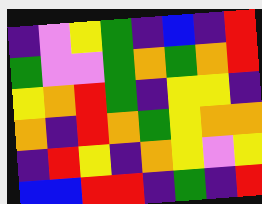[["indigo", "violet", "yellow", "green", "indigo", "blue", "indigo", "red"], ["green", "violet", "violet", "green", "orange", "green", "orange", "red"], ["yellow", "orange", "red", "green", "indigo", "yellow", "yellow", "indigo"], ["orange", "indigo", "red", "orange", "green", "yellow", "orange", "orange"], ["indigo", "red", "yellow", "indigo", "orange", "yellow", "violet", "yellow"], ["blue", "blue", "red", "red", "indigo", "green", "indigo", "red"]]